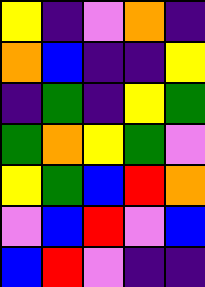[["yellow", "indigo", "violet", "orange", "indigo"], ["orange", "blue", "indigo", "indigo", "yellow"], ["indigo", "green", "indigo", "yellow", "green"], ["green", "orange", "yellow", "green", "violet"], ["yellow", "green", "blue", "red", "orange"], ["violet", "blue", "red", "violet", "blue"], ["blue", "red", "violet", "indigo", "indigo"]]